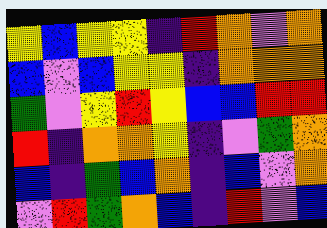[["yellow", "blue", "yellow", "yellow", "indigo", "red", "orange", "violet", "orange"], ["blue", "violet", "blue", "yellow", "yellow", "indigo", "orange", "orange", "orange"], ["green", "violet", "yellow", "red", "yellow", "blue", "blue", "red", "red"], ["red", "indigo", "orange", "orange", "yellow", "indigo", "violet", "green", "orange"], ["blue", "indigo", "green", "blue", "orange", "indigo", "blue", "violet", "orange"], ["violet", "red", "green", "orange", "blue", "indigo", "red", "violet", "blue"]]